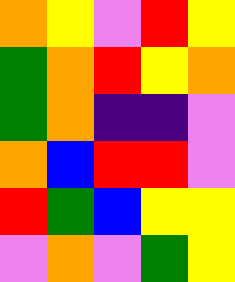[["orange", "yellow", "violet", "red", "yellow"], ["green", "orange", "red", "yellow", "orange"], ["green", "orange", "indigo", "indigo", "violet"], ["orange", "blue", "red", "red", "violet"], ["red", "green", "blue", "yellow", "yellow"], ["violet", "orange", "violet", "green", "yellow"]]